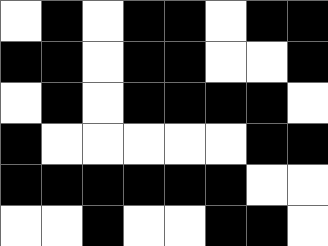[["white", "black", "white", "black", "black", "white", "black", "black"], ["black", "black", "white", "black", "black", "white", "white", "black"], ["white", "black", "white", "black", "black", "black", "black", "white"], ["black", "white", "white", "white", "white", "white", "black", "black"], ["black", "black", "black", "black", "black", "black", "white", "white"], ["white", "white", "black", "white", "white", "black", "black", "white"]]